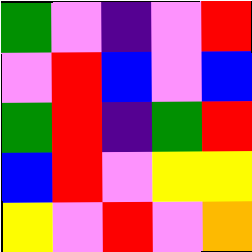[["green", "violet", "indigo", "violet", "red"], ["violet", "red", "blue", "violet", "blue"], ["green", "red", "indigo", "green", "red"], ["blue", "red", "violet", "yellow", "yellow"], ["yellow", "violet", "red", "violet", "orange"]]